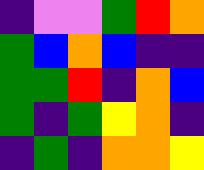[["indigo", "violet", "violet", "green", "red", "orange"], ["green", "blue", "orange", "blue", "indigo", "indigo"], ["green", "green", "red", "indigo", "orange", "blue"], ["green", "indigo", "green", "yellow", "orange", "indigo"], ["indigo", "green", "indigo", "orange", "orange", "yellow"]]